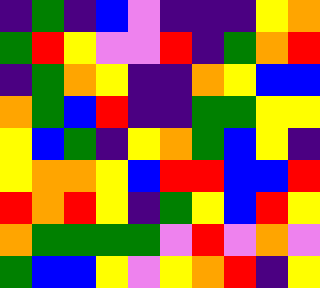[["indigo", "green", "indigo", "blue", "violet", "indigo", "indigo", "indigo", "yellow", "orange"], ["green", "red", "yellow", "violet", "violet", "red", "indigo", "green", "orange", "red"], ["indigo", "green", "orange", "yellow", "indigo", "indigo", "orange", "yellow", "blue", "blue"], ["orange", "green", "blue", "red", "indigo", "indigo", "green", "green", "yellow", "yellow"], ["yellow", "blue", "green", "indigo", "yellow", "orange", "green", "blue", "yellow", "indigo"], ["yellow", "orange", "orange", "yellow", "blue", "red", "red", "blue", "blue", "red"], ["red", "orange", "red", "yellow", "indigo", "green", "yellow", "blue", "red", "yellow"], ["orange", "green", "green", "green", "green", "violet", "red", "violet", "orange", "violet"], ["green", "blue", "blue", "yellow", "violet", "yellow", "orange", "red", "indigo", "yellow"]]